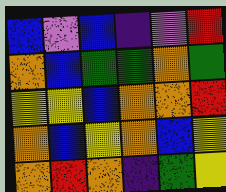[["blue", "violet", "blue", "indigo", "violet", "red"], ["orange", "blue", "green", "green", "orange", "green"], ["yellow", "yellow", "blue", "orange", "orange", "red"], ["orange", "blue", "yellow", "orange", "blue", "yellow"], ["orange", "red", "orange", "indigo", "green", "yellow"]]